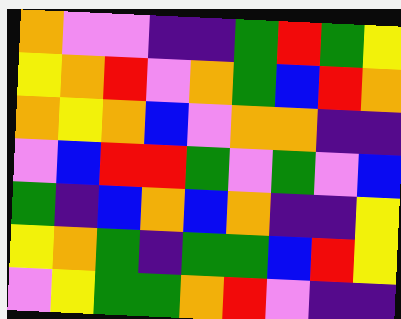[["orange", "violet", "violet", "indigo", "indigo", "green", "red", "green", "yellow"], ["yellow", "orange", "red", "violet", "orange", "green", "blue", "red", "orange"], ["orange", "yellow", "orange", "blue", "violet", "orange", "orange", "indigo", "indigo"], ["violet", "blue", "red", "red", "green", "violet", "green", "violet", "blue"], ["green", "indigo", "blue", "orange", "blue", "orange", "indigo", "indigo", "yellow"], ["yellow", "orange", "green", "indigo", "green", "green", "blue", "red", "yellow"], ["violet", "yellow", "green", "green", "orange", "red", "violet", "indigo", "indigo"]]